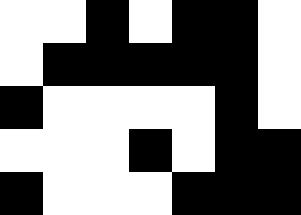[["white", "white", "black", "white", "black", "black", "white"], ["white", "black", "black", "black", "black", "black", "white"], ["black", "white", "white", "white", "white", "black", "white"], ["white", "white", "white", "black", "white", "black", "black"], ["black", "white", "white", "white", "black", "black", "black"]]